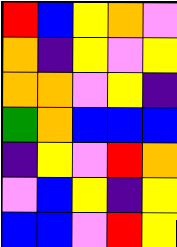[["red", "blue", "yellow", "orange", "violet"], ["orange", "indigo", "yellow", "violet", "yellow"], ["orange", "orange", "violet", "yellow", "indigo"], ["green", "orange", "blue", "blue", "blue"], ["indigo", "yellow", "violet", "red", "orange"], ["violet", "blue", "yellow", "indigo", "yellow"], ["blue", "blue", "violet", "red", "yellow"]]